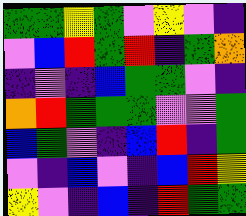[["green", "green", "yellow", "green", "violet", "yellow", "violet", "indigo"], ["violet", "blue", "red", "green", "red", "indigo", "green", "orange"], ["indigo", "violet", "indigo", "blue", "green", "green", "violet", "indigo"], ["orange", "red", "green", "green", "green", "violet", "violet", "green"], ["blue", "green", "violet", "indigo", "blue", "red", "indigo", "green"], ["violet", "indigo", "blue", "violet", "indigo", "blue", "red", "yellow"], ["yellow", "violet", "indigo", "blue", "indigo", "red", "green", "green"]]